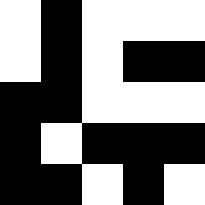[["white", "black", "white", "white", "white"], ["white", "black", "white", "black", "black"], ["black", "black", "white", "white", "white"], ["black", "white", "black", "black", "black"], ["black", "black", "white", "black", "white"]]